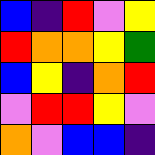[["blue", "indigo", "red", "violet", "yellow"], ["red", "orange", "orange", "yellow", "green"], ["blue", "yellow", "indigo", "orange", "red"], ["violet", "red", "red", "yellow", "violet"], ["orange", "violet", "blue", "blue", "indigo"]]